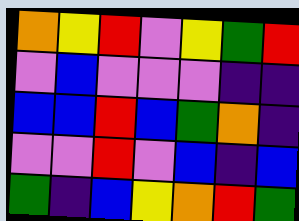[["orange", "yellow", "red", "violet", "yellow", "green", "red"], ["violet", "blue", "violet", "violet", "violet", "indigo", "indigo"], ["blue", "blue", "red", "blue", "green", "orange", "indigo"], ["violet", "violet", "red", "violet", "blue", "indigo", "blue"], ["green", "indigo", "blue", "yellow", "orange", "red", "green"]]